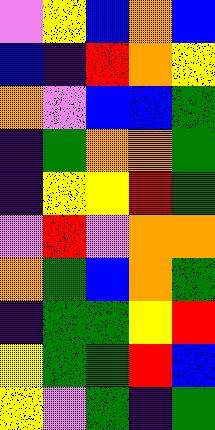[["violet", "yellow", "blue", "orange", "blue"], ["blue", "indigo", "red", "orange", "yellow"], ["orange", "violet", "blue", "blue", "green"], ["indigo", "green", "orange", "orange", "green"], ["indigo", "yellow", "yellow", "red", "green"], ["violet", "red", "violet", "orange", "orange"], ["orange", "green", "blue", "orange", "green"], ["indigo", "green", "green", "yellow", "red"], ["yellow", "green", "green", "red", "blue"], ["yellow", "violet", "green", "indigo", "green"]]